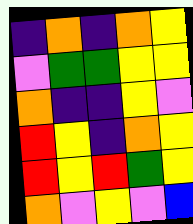[["indigo", "orange", "indigo", "orange", "yellow"], ["violet", "green", "green", "yellow", "yellow"], ["orange", "indigo", "indigo", "yellow", "violet"], ["red", "yellow", "indigo", "orange", "yellow"], ["red", "yellow", "red", "green", "yellow"], ["orange", "violet", "yellow", "violet", "blue"]]